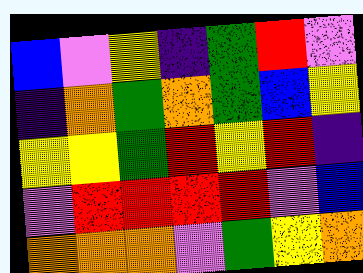[["blue", "violet", "yellow", "indigo", "green", "red", "violet"], ["indigo", "orange", "green", "orange", "green", "blue", "yellow"], ["yellow", "yellow", "green", "red", "yellow", "red", "indigo"], ["violet", "red", "red", "red", "red", "violet", "blue"], ["orange", "orange", "orange", "violet", "green", "yellow", "orange"]]